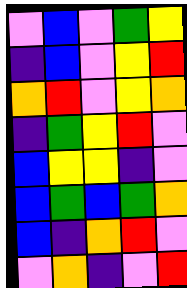[["violet", "blue", "violet", "green", "yellow"], ["indigo", "blue", "violet", "yellow", "red"], ["orange", "red", "violet", "yellow", "orange"], ["indigo", "green", "yellow", "red", "violet"], ["blue", "yellow", "yellow", "indigo", "violet"], ["blue", "green", "blue", "green", "orange"], ["blue", "indigo", "orange", "red", "violet"], ["violet", "orange", "indigo", "violet", "red"]]